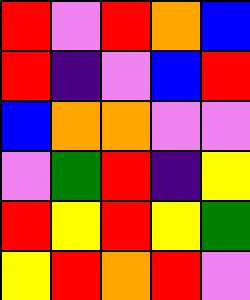[["red", "violet", "red", "orange", "blue"], ["red", "indigo", "violet", "blue", "red"], ["blue", "orange", "orange", "violet", "violet"], ["violet", "green", "red", "indigo", "yellow"], ["red", "yellow", "red", "yellow", "green"], ["yellow", "red", "orange", "red", "violet"]]